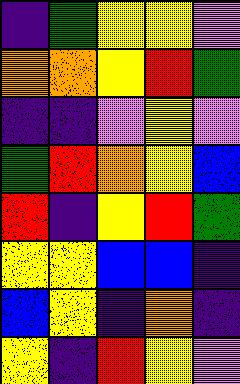[["indigo", "green", "yellow", "yellow", "violet"], ["orange", "orange", "yellow", "red", "green"], ["indigo", "indigo", "violet", "yellow", "violet"], ["green", "red", "orange", "yellow", "blue"], ["red", "indigo", "yellow", "red", "green"], ["yellow", "yellow", "blue", "blue", "indigo"], ["blue", "yellow", "indigo", "orange", "indigo"], ["yellow", "indigo", "red", "yellow", "violet"]]